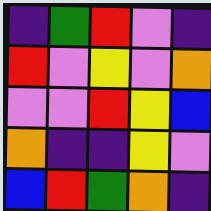[["indigo", "green", "red", "violet", "indigo"], ["red", "violet", "yellow", "violet", "orange"], ["violet", "violet", "red", "yellow", "blue"], ["orange", "indigo", "indigo", "yellow", "violet"], ["blue", "red", "green", "orange", "indigo"]]